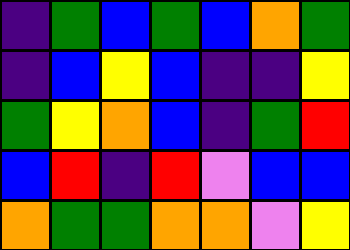[["indigo", "green", "blue", "green", "blue", "orange", "green"], ["indigo", "blue", "yellow", "blue", "indigo", "indigo", "yellow"], ["green", "yellow", "orange", "blue", "indigo", "green", "red"], ["blue", "red", "indigo", "red", "violet", "blue", "blue"], ["orange", "green", "green", "orange", "orange", "violet", "yellow"]]